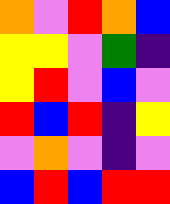[["orange", "violet", "red", "orange", "blue"], ["yellow", "yellow", "violet", "green", "indigo"], ["yellow", "red", "violet", "blue", "violet"], ["red", "blue", "red", "indigo", "yellow"], ["violet", "orange", "violet", "indigo", "violet"], ["blue", "red", "blue", "red", "red"]]